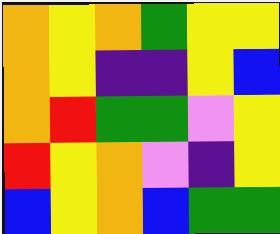[["orange", "yellow", "orange", "green", "yellow", "yellow"], ["orange", "yellow", "indigo", "indigo", "yellow", "blue"], ["orange", "red", "green", "green", "violet", "yellow"], ["red", "yellow", "orange", "violet", "indigo", "yellow"], ["blue", "yellow", "orange", "blue", "green", "green"]]